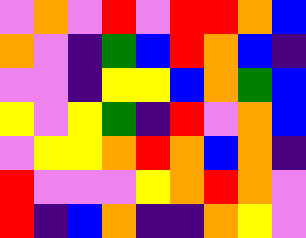[["violet", "orange", "violet", "red", "violet", "red", "red", "orange", "blue"], ["orange", "violet", "indigo", "green", "blue", "red", "orange", "blue", "indigo"], ["violet", "violet", "indigo", "yellow", "yellow", "blue", "orange", "green", "blue"], ["yellow", "violet", "yellow", "green", "indigo", "red", "violet", "orange", "blue"], ["violet", "yellow", "yellow", "orange", "red", "orange", "blue", "orange", "indigo"], ["red", "violet", "violet", "violet", "yellow", "orange", "red", "orange", "violet"], ["red", "indigo", "blue", "orange", "indigo", "indigo", "orange", "yellow", "violet"]]